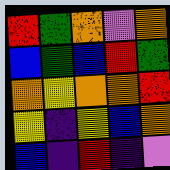[["red", "green", "orange", "violet", "orange"], ["blue", "green", "blue", "red", "green"], ["orange", "yellow", "orange", "orange", "red"], ["yellow", "indigo", "yellow", "blue", "orange"], ["blue", "indigo", "red", "indigo", "violet"]]